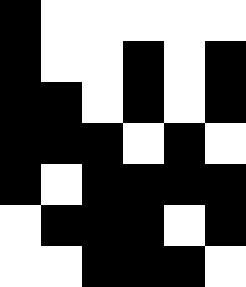[["black", "white", "white", "white", "white", "white"], ["black", "white", "white", "black", "white", "black"], ["black", "black", "white", "black", "white", "black"], ["black", "black", "black", "white", "black", "white"], ["black", "white", "black", "black", "black", "black"], ["white", "black", "black", "black", "white", "black"], ["white", "white", "black", "black", "black", "white"]]